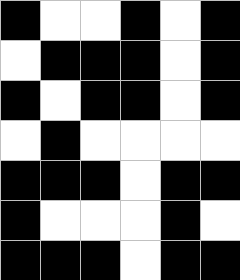[["black", "white", "white", "black", "white", "black"], ["white", "black", "black", "black", "white", "black"], ["black", "white", "black", "black", "white", "black"], ["white", "black", "white", "white", "white", "white"], ["black", "black", "black", "white", "black", "black"], ["black", "white", "white", "white", "black", "white"], ["black", "black", "black", "white", "black", "black"]]